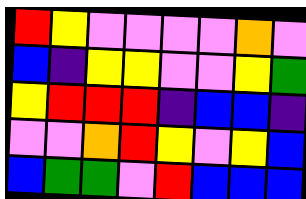[["red", "yellow", "violet", "violet", "violet", "violet", "orange", "violet"], ["blue", "indigo", "yellow", "yellow", "violet", "violet", "yellow", "green"], ["yellow", "red", "red", "red", "indigo", "blue", "blue", "indigo"], ["violet", "violet", "orange", "red", "yellow", "violet", "yellow", "blue"], ["blue", "green", "green", "violet", "red", "blue", "blue", "blue"]]